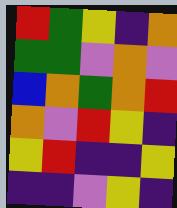[["red", "green", "yellow", "indigo", "orange"], ["green", "green", "violet", "orange", "violet"], ["blue", "orange", "green", "orange", "red"], ["orange", "violet", "red", "yellow", "indigo"], ["yellow", "red", "indigo", "indigo", "yellow"], ["indigo", "indigo", "violet", "yellow", "indigo"]]